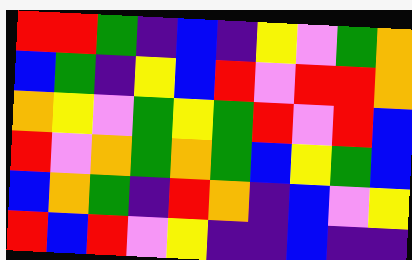[["red", "red", "green", "indigo", "blue", "indigo", "yellow", "violet", "green", "orange"], ["blue", "green", "indigo", "yellow", "blue", "red", "violet", "red", "red", "orange"], ["orange", "yellow", "violet", "green", "yellow", "green", "red", "violet", "red", "blue"], ["red", "violet", "orange", "green", "orange", "green", "blue", "yellow", "green", "blue"], ["blue", "orange", "green", "indigo", "red", "orange", "indigo", "blue", "violet", "yellow"], ["red", "blue", "red", "violet", "yellow", "indigo", "indigo", "blue", "indigo", "indigo"]]